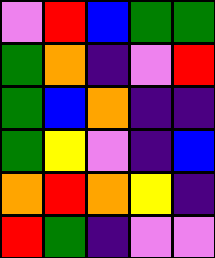[["violet", "red", "blue", "green", "green"], ["green", "orange", "indigo", "violet", "red"], ["green", "blue", "orange", "indigo", "indigo"], ["green", "yellow", "violet", "indigo", "blue"], ["orange", "red", "orange", "yellow", "indigo"], ["red", "green", "indigo", "violet", "violet"]]